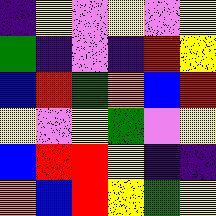[["indigo", "yellow", "violet", "yellow", "violet", "yellow"], ["green", "indigo", "violet", "indigo", "red", "yellow"], ["blue", "red", "green", "orange", "blue", "red"], ["yellow", "violet", "yellow", "green", "violet", "yellow"], ["blue", "red", "red", "yellow", "indigo", "indigo"], ["orange", "blue", "red", "yellow", "green", "yellow"]]